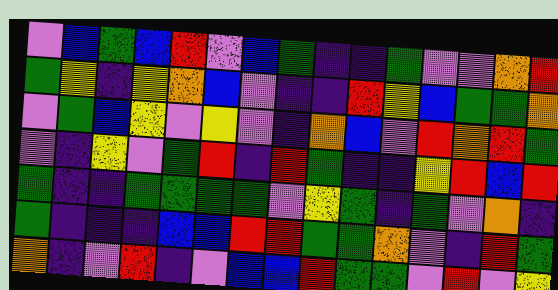[["violet", "blue", "green", "blue", "red", "violet", "blue", "green", "indigo", "indigo", "green", "violet", "violet", "orange", "red"], ["green", "yellow", "indigo", "yellow", "orange", "blue", "violet", "indigo", "indigo", "red", "yellow", "blue", "green", "green", "orange"], ["violet", "green", "blue", "yellow", "violet", "yellow", "violet", "indigo", "orange", "blue", "violet", "red", "orange", "red", "green"], ["violet", "indigo", "yellow", "violet", "green", "red", "indigo", "red", "green", "indigo", "indigo", "yellow", "red", "blue", "red"], ["green", "indigo", "indigo", "green", "green", "green", "green", "violet", "yellow", "green", "indigo", "green", "violet", "orange", "indigo"], ["green", "indigo", "indigo", "indigo", "blue", "blue", "red", "red", "green", "green", "orange", "violet", "indigo", "red", "green"], ["orange", "indigo", "violet", "red", "indigo", "violet", "blue", "blue", "red", "green", "green", "violet", "red", "violet", "yellow"]]